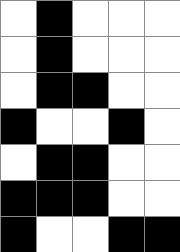[["white", "black", "white", "white", "white"], ["white", "black", "white", "white", "white"], ["white", "black", "black", "white", "white"], ["black", "white", "white", "black", "white"], ["white", "black", "black", "white", "white"], ["black", "black", "black", "white", "white"], ["black", "white", "white", "black", "black"]]